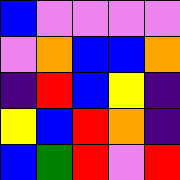[["blue", "violet", "violet", "violet", "violet"], ["violet", "orange", "blue", "blue", "orange"], ["indigo", "red", "blue", "yellow", "indigo"], ["yellow", "blue", "red", "orange", "indigo"], ["blue", "green", "red", "violet", "red"]]